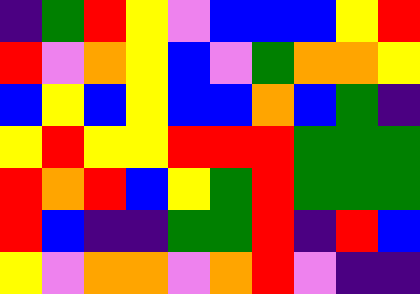[["indigo", "green", "red", "yellow", "violet", "blue", "blue", "blue", "yellow", "red"], ["red", "violet", "orange", "yellow", "blue", "violet", "green", "orange", "orange", "yellow"], ["blue", "yellow", "blue", "yellow", "blue", "blue", "orange", "blue", "green", "indigo"], ["yellow", "red", "yellow", "yellow", "red", "red", "red", "green", "green", "green"], ["red", "orange", "red", "blue", "yellow", "green", "red", "green", "green", "green"], ["red", "blue", "indigo", "indigo", "green", "green", "red", "indigo", "red", "blue"], ["yellow", "violet", "orange", "orange", "violet", "orange", "red", "violet", "indigo", "indigo"]]